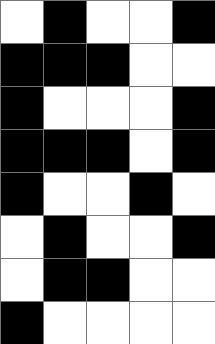[["white", "black", "white", "white", "black"], ["black", "black", "black", "white", "white"], ["black", "white", "white", "white", "black"], ["black", "black", "black", "white", "black"], ["black", "white", "white", "black", "white"], ["white", "black", "white", "white", "black"], ["white", "black", "black", "white", "white"], ["black", "white", "white", "white", "white"]]